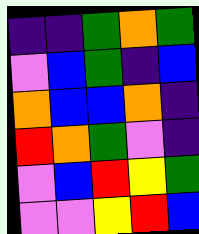[["indigo", "indigo", "green", "orange", "green"], ["violet", "blue", "green", "indigo", "blue"], ["orange", "blue", "blue", "orange", "indigo"], ["red", "orange", "green", "violet", "indigo"], ["violet", "blue", "red", "yellow", "green"], ["violet", "violet", "yellow", "red", "blue"]]